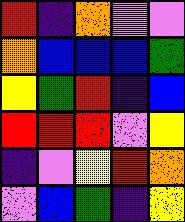[["red", "indigo", "orange", "violet", "violet"], ["orange", "blue", "blue", "blue", "green"], ["yellow", "green", "red", "indigo", "blue"], ["red", "red", "red", "violet", "yellow"], ["indigo", "violet", "yellow", "red", "orange"], ["violet", "blue", "green", "indigo", "yellow"]]